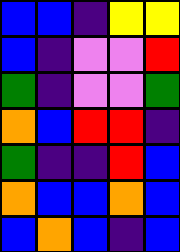[["blue", "blue", "indigo", "yellow", "yellow"], ["blue", "indigo", "violet", "violet", "red"], ["green", "indigo", "violet", "violet", "green"], ["orange", "blue", "red", "red", "indigo"], ["green", "indigo", "indigo", "red", "blue"], ["orange", "blue", "blue", "orange", "blue"], ["blue", "orange", "blue", "indigo", "blue"]]